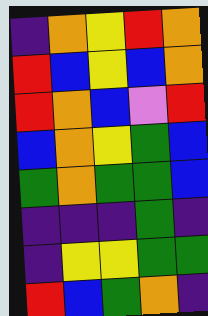[["indigo", "orange", "yellow", "red", "orange"], ["red", "blue", "yellow", "blue", "orange"], ["red", "orange", "blue", "violet", "red"], ["blue", "orange", "yellow", "green", "blue"], ["green", "orange", "green", "green", "blue"], ["indigo", "indigo", "indigo", "green", "indigo"], ["indigo", "yellow", "yellow", "green", "green"], ["red", "blue", "green", "orange", "indigo"]]